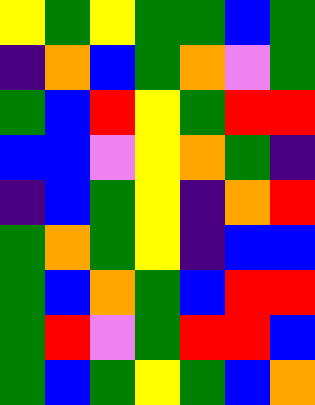[["yellow", "green", "yellow", "green", "green", "blue", "green"], ["indigo", "orange", "blue", "green", "orange", "violet", "green"], ["green", "blue", "red", "yellow", "green", "red", "red"], ["blue", "blue", "violet", "yellow", "orange", "green", "indigo"], ["indigo", "blue", "green", "yellow", "indigo", "orange", "red"], ["green", "orange", "green", "yellow", "indigo", "blue", "blue"], ["green", "blue", "orange", "green", "blue", "red", "red"], ["green", "red", "violet", "green", "red", "red", "blue"], ["green", "blue", "green", "yellow", "green", "blue", "orange"]]